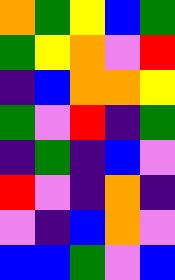[["orange", "green", "yellow", "blue", "green"], ["green", "yellow", "orange", "violet", "red"], ["indigo", "blue", "orange", "orange", "yellow"], ["green", "violet", "red", "indigo", "green"], ["indigo", "green", "indigo", "blue", "violet"], ["red", "violet", "indigo", "orange", "indigo"], ["violet", "indigo", "blue", "orange", "violet"], ["blue", "blue", "green", "violet", "blue"]]